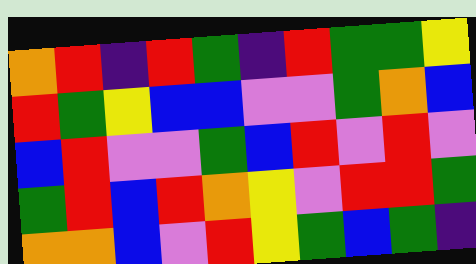[["orange", "red", "indigo", "red", "green", "indigo", "red", "green", "green", "yellow"], ["red", "green", "yellow", "blue", "blue", "violet", "violet", "green", "orange", "blue"], ["blue", "red", "violet", "violet", "green", "blue", "red", "violet", "red", "violet"], ["green", "red", "blue", "red", "orange", "yellow", "violet", "red", "red", "green"], ["orange", "orange", "blue", "violet", "red", "yellow", "green", "blue", "green", "indigo"]]